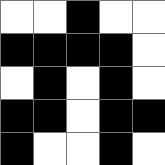[["white", "white", "black", "white", "white"], ["black", "black", "black", "black", "white"], ["white", "black", "white", "black", "white"], ["black", "black", "white", "black", "black"], ["black", "white", "white", "black", "white"]]